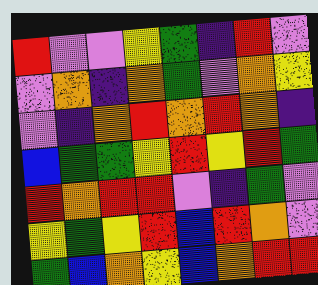[["red", "violet", "violet", "yellow", "green", "indigo", "red", "violet"], ["violet", "orange", "indigo", "orange", "green", "violet", "orange", "yellow"], ["violet", "indigo", "orange", "red", "orange", "red", "orange", "indigo"], ["blue", "green", "green", "yellow", "red", "yellow", "red", "green"], ["red", "orange", "red", "red", "violet", "indigo", "green", "violet"], ["yellow", "green", "yellow", "red", "blue", "red", "orange", "violet"], ["green", "blue", "orange", "yellow", "blue", "orange", "red", "red"]]